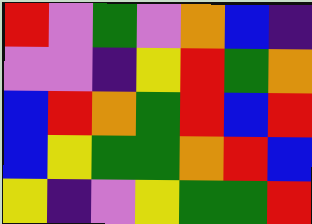[["red", "violet", "green", "violet", "orange", "blue", "indigo"], ["violet", "violet", "indigo", "yellow", "red", "green", "orange"], ["blue", "red", "orange", "green", "red", "blue", "red"], ["blue", "yellow", "green", "green", "orange", "red", "blue"], ["yellow", "indigo", "violet", "yellow", "green", "green", "red"]]